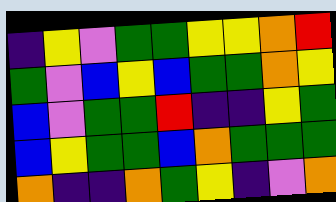[["indigo", "yellow", "violet", "green", "green", "yellow", "yellow", "orange", "red"], ["green", "violet", "blue", "yellow", "blue", "green", "green", "orange", "yellow"], ["blue", "violet", "green", "green", "red", "indigo", "indigo", "yellow", "green"], ["blue", "yellow", "green", "green", "blue", "orange", "green", "green", "green"], ["orange", "indigo", "indigo", "orange", "green", "yellow", "indigo", "violet", "orange"]]